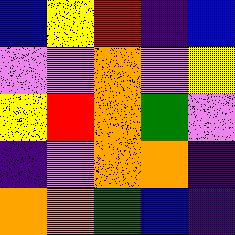[["blue", "yellow", "red", "indigo", "blue"], ["violet", "violet", "orange", "violet", "yellow"], ["yellow", "red", "orange", "green", "violet"], ["indigo", "violet", "orange", "orange", "indigo"], ["orange", "orange", "green", "blue", "indigo"]]